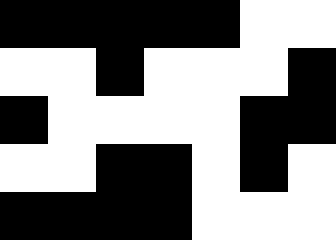[["black", "black", "black", "black", "black", "white", "white"], ["white", "white", "black", "white", "white", "white", "black"], ["black", "white", "white", "white", "white", "black", "black"], ["white", "white", "black", "black", "white", "black", "white"], ["black", "black", "black", "black", "white", "white", "white"]]